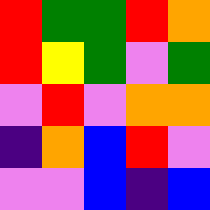[["red", "green", "green", "red", "orange"], ["red", "yellow", "green", "violet", "green"], ["violet", "red", "violet", "orange", "orange"], ["indigo", "orange", "blue", "red", "violet"], ["violet", "violet", "blue", "indigo", "blue"]]